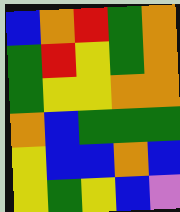[["blue", "orange", "red", "green", "orange"], ["green", "red", "yellow", "green", "orange"], ["green", "yellow", "yellow", "orange", "orange"], ["orange", "blue", "green", "green", "green"], ["yellow", "blue", "blue", "orange", "blue"], ["yellow", "green", "yellow", "blue", "violet"]]